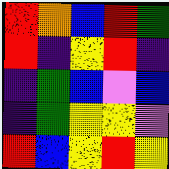[["red", "orange", "blue", "red", "green"], ["red", "indigo", "yellow", "red", "indigo"], ["indigo", "green", "blue", "violet", "blue"], ["indigo", "green", "yellow", "yellow", "violet"], ["red", "blue", "yellow", "red", "yellow"]]